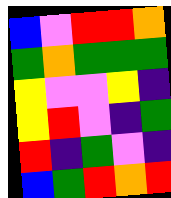[["blue", "violet", "red", "red", "orange"], ["green", "orange", "green", "green", "green"], ["yellow", "violet", "violet", "yellow", "indigo"], ["yellow", "red", "violet", "indigo", "green"], ["red", "indigo", "green", "violet", "indigo"], ["blue", "green", "red", "orange", "red"]]